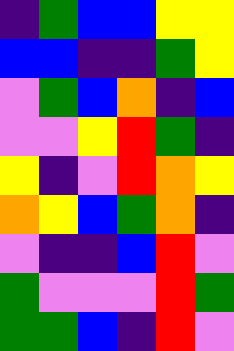[["indigo", "green", "blue", "blue", "yellow", "yellow"], ["blue", "blue", "indigo", "indigo", "green", "yellow"], ["violet", "green", "blue", "orange", "indigo", "blue"], ["violet", "violet", "yellow", "red", "green", "indigo"], ["yellow", "indigo", "violet", "red", "orange", "yellow"], ["orange", "yellow", "blue", "green", "orange", "indigo"], ["violet", "indigo", "indigo", "blue", "red", "violet"], ["green", "violet", "violet", "violet", "red", "green"], ["green", "green", "blue", "indigo", "red", "violet"]]